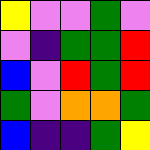[["yellow", "violet", "violet", "green", "violet"], ["violet", "indigo", "green", "green", "red"], ["blue", "violet", "red", "green", "red"], ["green", "violet", "orange", "orange", "green"], ["blue", "indigo", "indigo", "green", "yellow"]]